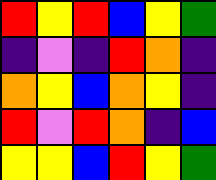[["red", "yellow", "red", "blue", "yellow", "green"], ["indigo", "violet", "indigo", "red", "orange", "indigo"], ["orange", "yellow", "blue", "orange", "yellow", "indigo"], ["red", "violet", "red", "orange", "indigo", "blue"], ["yellow", "yellow", "blue", "red", "yellow", "green"]]